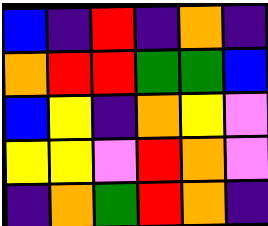[["blue", "indigo", "red", "indigo", "orange", "indigo"], ["orange", "red", "red", "green", "green", "blue"], ["blue", "yellow", "indigo", "orange", "yellow", "violet"], ["yellow", "yellow", "violet", "red", "orange", "violet"], ["indigo", "orange", "green", "red", "orange", "indigo"]]